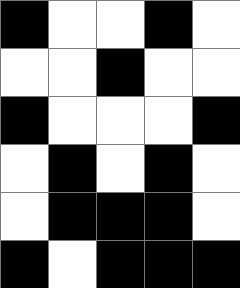[["black", "white", "white", "black", "white"], ["white", "white", "black", "white", "white"], ["black", "white", "white", "white", "black"], ["white", "black", "white", "black", "white"], ["white", "black", "black", "black", "white"], ["black", "white", "black", "black", "black"]]